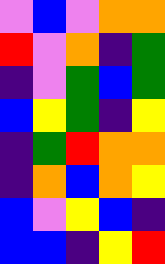[["violet", "blue", "violet", "orange", "orange"], ["red", "violet", "orange", "indigo", "green"], ["indigo", "violet", "green", "blue", "green"], ["blue", "yellow", "green", "indigo", "yellow"], ["indigo", "green", "red", "orange", "orange"], ["indigo", "orange", "blue", "orange", "yellow"], ["blue", "violet", "yellow", "blue", "indigo"], ["blue", "blue", "indigo", "yellow", "red"]]